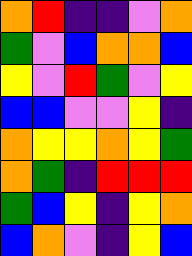[["orange", "red", "indigo", "indigo", "violet", "orange"], ["green", "violet", "blue", "orange", "orange", "blue"], ["yellow", "violet", "red", "green", "violet", "yellow"], ["blue", "blue", "violet", "violet", "yellow", "indigo"], ["orange", "yellow", "yellow", "orange", "yellow", "green"], ["orange", "green", "indigo", "red", "red", "red"], ["green", "blue", "yellow", "indigo", "yellow", "orange"], ["blue", "orange", "violet", "indigo", "yellow", "blue"]]